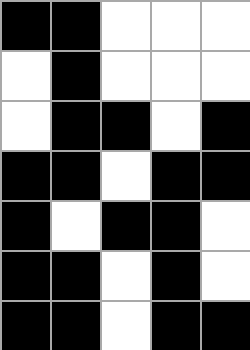[["black", "black", "white", "white", "white"], ["white", "black", "white", "white", "white"], ["white", "black", "black", "white", "black"], ["black", "black", "white", "black", "black"], ["black", "white", "black", "black", "white"], ["black", "black", "white", "black", "white"], ["black", "black", "white", "black", "black"]]